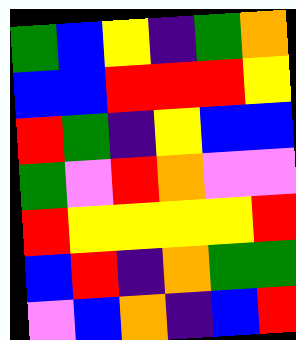[["green", "blue", "yellow", "indigo", "green", "orange"], ["blue", "blue", "red", "red", "red", "yellow"], ["red", "green", "indigo", "yellow", "blue", "blue"], ["green", "violet", "red", "orange", "violet", "violet"], ["red", "yellow", "yellow", "yellow", "yellow", "red"], ["blue", "red", "indigo", "orange", "green", "green"], ["violet", "blue", "orange", "indigo", "blue", "red"]]